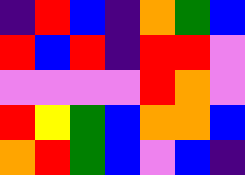[["indigo", "red", "blue", "indigo", "orange", "green", "blue"], ["red", "blue", "red", "indigo", "red", "red", "violet"], ["violet", "violet", "violet", "violet", "red", "orange", "violet"], ["red", "yellow", "green", "blue", "orange", "orange", "blue"], ["orange", "red", "green", "blue", "violet", "blue", "indigo"]]